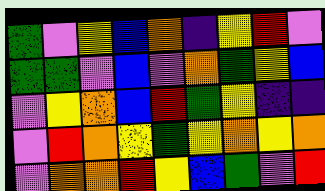[["green", "violet", "yellow", "blue", "orange", "indigo", "yellow", "red", "violet"], ["green", "green", "violet", "blue", "violet", "orange", "green", "yellow", "blue"], ["violet", "yellow", "orange", "blue", "red", "green", "yellow", "indigo", "indigo"], ["violet", "red", "orange", "yellow", "green", "yellow", "orange", "yellow", "orange"], ["violet", "orange", "orange", "red", "yellow", "blue", "green", "violet", "red"]]